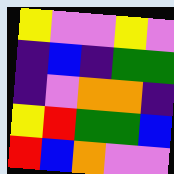[["yellow", "violet", "violet", "yellow", "violet"], ["indigo", "blue", "indigo", "green", "green"], ["indigo", "violet", "orange", "orange", "indigo"], ["yellow", "red", "green", "green", "blue"], ["red", "blue", "orange", "violet", "violet"]]